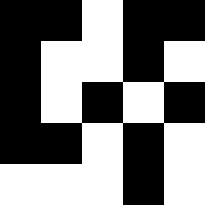[["black", "black", "white", "black", "black"], ["black", "white", "white", "black", "white"], ["black", "white", "black", "white", "black"], ["black", "black", "white", "black", "white"], ["white", "white", "white", "black", "white"]]